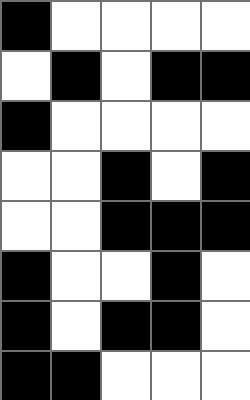[["black", "white", "white", "white", "white"], ["white", "black", "white", "black", "black"], ["black", "white", "white", "white", "white"], ["white", "white", "black", "white", "black"], ["white", "white", "black", "black", "black"], ["black", "white", "white", "black", "white"], ["black", "white", "black", "black", "white"], ["black", "black", "white", "white", "white"]]